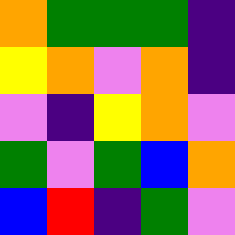[["orange", "green", "green", "green", "indigo"], ["yellow", "orange", "violet", "orange", "indigo"], ["violet", "indigo", "yellow", "orange", "violet"], ["green", "violet", "green", "blue", "orange"], ["blue", "red", "indigo", "green", "violet"]]